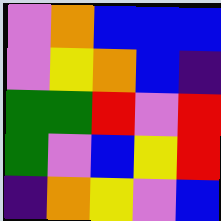[["violet", "orange", "blue", "blue", "blue"], ["violet", "yellow", "orange", "blue", "indigo"], ["green", "green", "red", "violet", "red"], ["green", "violet", "blue", "yellow", "red"], ["indigo", "orange", "yellow", "violet", "blue"]]